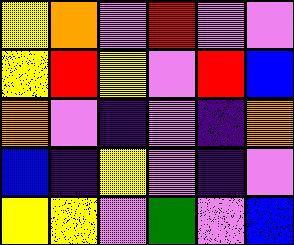[["yellow", "orange", "violet", "red", "violet", "violet"], ["yellow", "red", "yellow", "violet", "red", "blue"], ["orange", "violet", "indigo", "violet", "indigo", "orange"], ["blue", "indigo", "yellow", "violet", "indigo", "violet"], ["yellow", "yellow", "violet", "green", "violet", "blue"]]